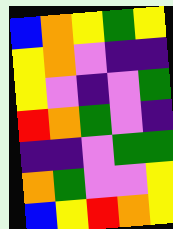[["blue", "orange", "yellow", "green", "yellow"], ["yellow", "orange", "violet", "indigo", "indigo"], ["yellow", "violet", "indigo", "violet", "green"], ["red", "orange", "green", "violet", "indigo"], ["indigo", "indigo", "violet", "green", "green"], ["orange", "green", "violet", "violet", "yellow"], ["blue", "yellow", "red", "orange", "yellow"]]